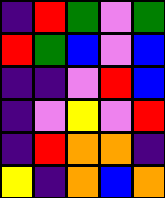[["indigo", "red", "green", "violet", "green"], ["red", "green", "blue", "violet", "blue"], ["indigo", "indigo", "violet", "red", "blue"], ["indigo", "violet", "yellow", "violet", "red"], ["indigo", "red", "orange", "orange", "indigo"], ["yellow", "indigo", "orange", "blue", "orange"]]